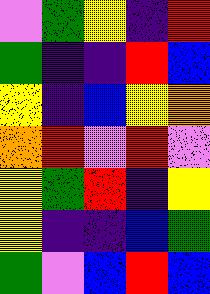[["violet", "green", "yellow", "indigo", "red"], ["green", "indigo", "indigo", "red", "blue"], ["yellow", "indigo", "blue", "yellow", "orange"], ["orange", "red", "violet", "red", "violet"], ["yellow", "green", "red", "indigo", "yellow"], ["yellow", "indigo", "indigo", "blue", "green"], ["green", "violet", "blue", "red", "blue"]]